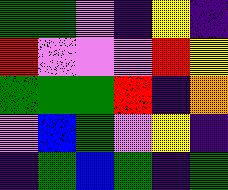[["green", "green", "violet", "indigo", "yellow", "indigo"], ["red", "violet", "violet", "violet", "red", "yellow"], ["green", "green", "green", "red", "indigo", "orange"], ["violet", "blue", "green", "violet", "yellow", "indigo"], ["indigo", "green", "blue", "green", "indigo", "green"]]